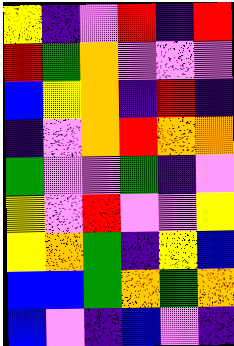[["yellow", "indigo", "violet", "red", "indigo", "red"], ["red", "green", "orange", "violet", "violet", "violet"], ["blue", "yellow", "orange", "indigo", "red", "indigo"], ["indigo", "violet", "orange", "red", "orange", "orange"], ["green", "violet", "violet", "green", "indigo", "violet"], ["yellow", "violet", "red", "violet", "violet", "yellow"], ["yellow", "orange", "green", "indigo", "yellow", "blue"], ["blue", "blue", "green", "orange", "green", "orange"], ["blue", "violet", "indigo", "blue", "violet", "indigo"]]